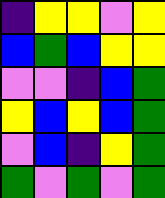[["indigo", "yellow", "yellow", "violet", "yellow"], ["blue", "green", "blue", "yellow", "yellow"], ["violet", "violet", "indigo", "blue", "green"], ["yellow", "blue", "yellow", "blue", "green"], ["violet", "blue", "indigo", "yellow", "green"], ["green", "violet", "green", "violet", "green"]]